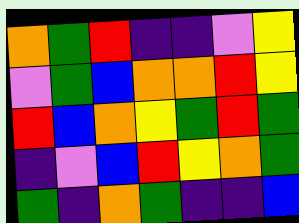[["orange", "green", "red", "indigo", "indigo", "violet", "yellow"], ["violet", "green", "blue", "orange", "orange", "red", "yellow"], ["red", "blue", "orange", "yellow", "green", "red", "green"], ["indigo", "violet", "blue", "red", "yellow", "orange", "green"], ["green", "indigo", "orange", "green", "indigo", "indigo", "blue"]]